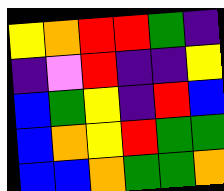[["yellow", "orange", "red", "red", "green", "indigo"], ["indigo", "violet", "red", "indigo", "indigo", "yellow"], ["blue", "green", "yellow", "indigo", "red", "blue"], ["blue", "orange", "yellow", "red", "green", "green"], ["blue", "blue", "orange", "green", "green", "orange"]]